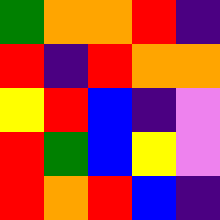[["green", "orange", "orange", "red", "indigo"], ["red", "indigo", "red", "orange", "orange"], ["yellow", "red", "blue", "indigo", "violet"], ["red", "green", "blue", "yellow", "violet"], ["red", "orange", "red", "blue", "indigo"]]